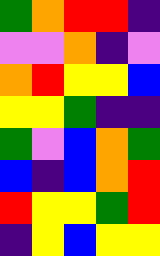[["green", "orange", "red", "red", "indigo"], ["violet", "violet", "orange", "indigo", "violet"], ["orange", "red", "yellow", "yellow", "blue"], ["yellow", "yellow", "green", "indigo", "indigo"], ["green", "violet", "blue", "orange", "green"], ["blue", "indigo", "blue", "orange", "red"], ["red", "yellow", "yellow", "green", "red"], ["indigo", "yellow", "blue", "yellow", "yellow"]]